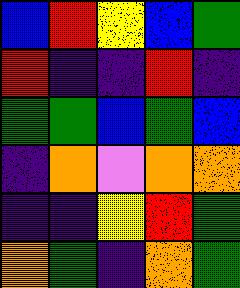[["blue", "red", "yellow", "blue", "green"], ["red", "indigo", "indigo", "red", "indigo"], ["green", "green", "blue", "green", "blue"], ["indigo", "orange", "violet", "orange", "orange"], ["indigo", "indigo", "yellow", "red", "green"], ["orange", "green", "indigo", "orange", "green"]]